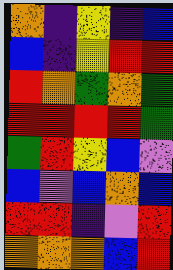[["orange", "indigo", "yellow", "indigo", "blue"], ["blue", "indigo", "yellow", "red", "red"], ["red", "orange", "green", "orange", "green"], ["red", "red", "red", "red", "green"], ["green", "red", "yellow", "blue", "violet"], ["blue", "violet", "blue", "orange", "blue"], ["red", "red", "indigo", "violet", "red"], ["orange", "orange", "orange", "blue", "red"]]